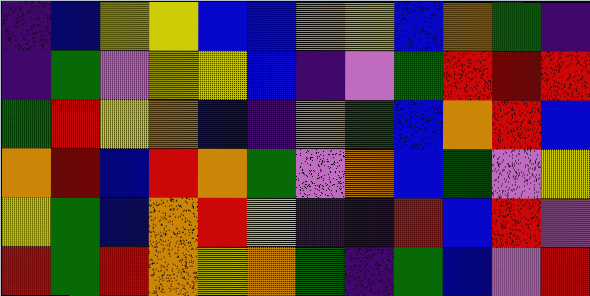[["indigo", "blue", "yellow", "yellow", "blue", "blue", "orange", "yellow", "blue", "orange", "green", "indigo"], ["indigo", "green", "violet", "yellow", "yellow", "blue", "indigo", "violet", "green", "red", "red", "red"], ["green", "red", "yellow", "orange", "blue", "indigo", "orange", "green", "blue", "orange", "red", "blue"], ["orange", "red", "blue", "red", "orange", "green", "violet", "orange", "blue", "green", "violet", "yellow"], ["yellow", "green", "blue", "orange", "red", "yellow", "indigo", "indigo", "red", "blue", "red", "violet"], ["red", "green", "red", "orange", "yellow", "orange", "green", "indigo", "green", "blue", "violet", "red"]]